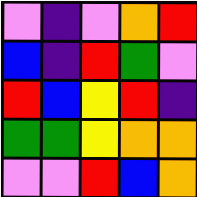[["violet", "indigo", "violet", "orange", "red"], ["blue", "indigo", "red", "green", "violet"], ["red", "blue", "yellow", "red", "indigo"], ["green", "green", "yellow", "orange", "orange"], ["violet", "violet", "red", "blue", "orange"]]